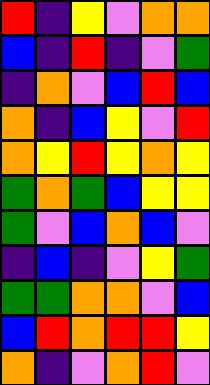[["red", "indigo", "yellow", "violet", "orange", "orange"], ["blue", "indigo", "red", "indigo", "violet", "green"], ["indigo", "orange", "violet", "blue", "red", "blue"], ["orange", "indigo", "blue", "yellow", "violet", "red"], ["orange", "yellow", "red", "yellow", "orange", "yellow"], ["green", "orange", "green", "blue", "yellow", "yellow"], ["green", "violet", "blue", "orange", "blue", "violet"], ["indigo", "blue", "indigo", "violet", "yellow", "green"], ["green", "green", "orange", "orange", "violet", "blue"], ["blue", "red", "orange", "red", "red", "yellow"], ["orange", "indigo", "violet", "orange", "red", "violet"]]